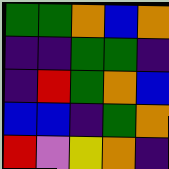[["green", "green", "orange", "blue", "orange"], ["indigo", "indigo", "green", "green", "indigo"], ["indigo", "red", "green", "orange", "blue"], ["blue", "blue", "indigo", "green", "orange"], ["red", "violet", "yellow", "orange", "indigo"]]